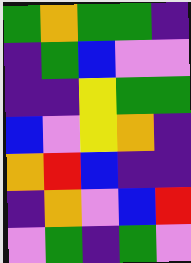[["green", "orange", "green", "green", "indigo"], ["indigo", "green", "blue", "violet", "violet"], ["indigo", "indigo", "yellow", "green", "green"], ["blue", "violet", "yellow", "orange", "indigo"], ["orange", "red", "blue", "indigo", "indigo"], ["indigo", "orange", "violet", "blue", "red"], ["violet", "green", "indigo", "green", "violet"]]